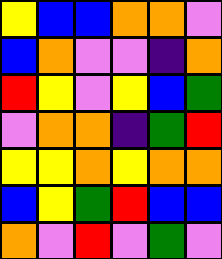[["yellow", "blue", "blue", "orange", "orange", "violet"], ["blue", "orange", "violet", "violet", "indigo", "orange"], ["red", "yellow", "violet", "yellow", "blue", "green"], ["violet", "orange", "orange", "indigo", "green", "red"], ["yellow", "yellow", "orange", "yellow", "orange", "orange"], ["blue", "yellow", "green", "red", "blue", "blue"], ["orange", "violet", "red", "violet", "green", "violet"]]